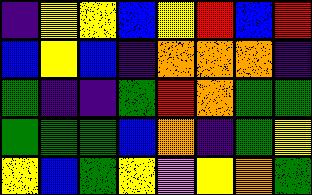[["indigo", "yellow", "yellow", "blue", "yellow", "red", "blue", "red"], ["blue", "yellow", "blue", "indigo", "orange", "orange", "orange", "indigo"], ["green", "indigo", "indigo", "green", "red", "orange", "green", "green"], ["green", "green", "green", "blue", "orange", "indigo", "green", "yellow"], ["yellow", "blue", "green", "yellow", "violet", "yellow", "orange", "green"]]